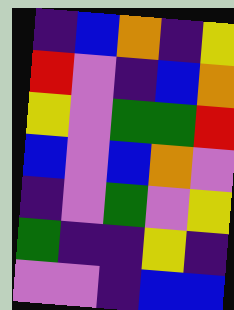[["indigo", "blue", "orange", "indigo", "yellow"], ["red", "violet", "indigo", "blue", "orange"], ["yellow", "violet", "green", "green", "red"], ["blue", "violet", "blue", "orange", "violet"], ["indigo", "violet", "green", "violet", "yellow"], ["green", "indigo", "indigo", "yellow", "indigo"], ["violet", "violet", "indigo", "blue", "blue"]]